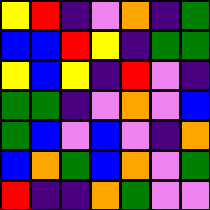[["yellow", "red", "indigo", "violet", "orange", "indigo", "green"], ["blue", "blue", "red", "yellow", "indigo", "green", "green"], ["yellow", "blue", "yellow", "indigo", "red", "violet", "indigo"], ["green", "green", "indigo", "violet", "orange", "violet", "blue"], ["green", "blue", "violet", "blue", "violet", "indigo", "orange"], ["blue", "orange", "green", "blue", "orange", "violet", "green"], ["red", "indigo", "indigo", "orange", "green", "violet", "violet"]]